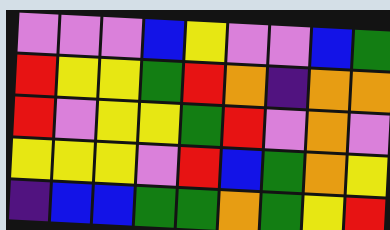[["violet", "violet", "violet", "blue", "yellow", "violet", "violet", "blue", "green"], ["red", "yellow", "yellow", "green", "red", "orange", "indigo", "orange", "orange"], ["red", "violet", "yellow", "yellow", "green", "red", "violet", "orange", "violet"], ["yellow", "yellow", "yellow", "violet", "red", "blue", "green", "orange", "yellow"], ["indigo", "blue", "blue", "green", "green", "orange", "green", "yellow", "red"]]